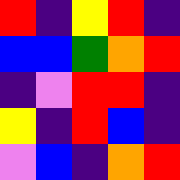[["red", "indigo", "yellow", "red", "indigo"], ["blue", "blue", "green", "orange", "red"], ["indigo", "violet", "red", "red", "indigo"], ["yellow", "indigo", "red", "blue", "indigo"], ["violet", "blue", "indigo", "orange", "red"]]